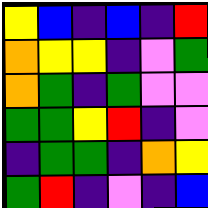[["yellow", "blue", "indigo", "blue", "indigo", "red"], ["orange", "yellow", "yellow", "indigo", "violet", "green"], ["orange", "green", "indigo", "green", "violet", "violet"], ["green", "green", "yellow", "red", "indigo", "violet"], ["indigo", "green", "green", "indigo", "orange", "yellow"], ["green", "red", "indigo", "violet", "indigo", "blue"]]